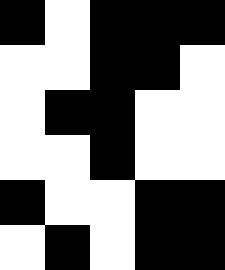[["black", "white", "black", "black", "black"], ["white", "white", "black", "black", "white"], ["white", "black", "black", "white", "white"], ["white", "white", "black", "white", "white"], ["black", "white", "white", "black", "black"], ["white", "black", "white", "black", "black"]]